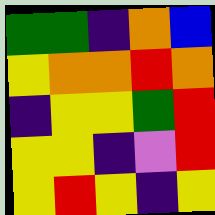[["green", "green", "indigo", "orange", "blue"], ["yellow", "orange", "orange", "red", "orange"], ["indigo", "yellow", "yellow", "green", "red"], ["yellow", "yellow", "indigo", "violet", "red"], ["yellow", "red", "yellow", "indigo", "yellow"]]